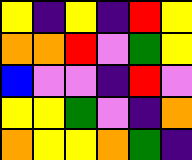[["yellow", "indigo", "yellow", "indigo", "red", "yellow"], ["orange", "orange", "red", "violet", "green", "yellow"], ["blue", "violet", "violet", "indigo", "red", "violet"], ["yellow", "yellow", "green", "violet", "indigo", "orange"], ["orange", "yellow", "yellow", "orange", "green", "indigo"]]